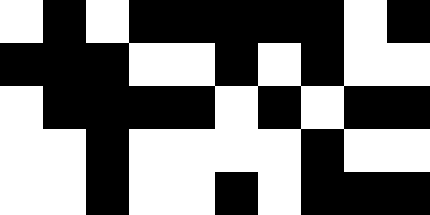[["white", "black", "white", "black", "black", "black", "black", "black", "white", "black"], ["black", "black", "black", "white", "white", "black", "white", "black", "white", "white"], ["white", "black", "black", "black", "black", "white", "black", "white", "black", "black"], ["white", "white", "black", "white", "white", "white", "white", "black", "white", "white"], ["white", "white", "black", "white", "white", "black", "white", "black", "black", "black"]]